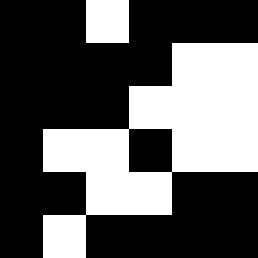[["black", "black", "white", "black", "black", "black"], ["black", "black", "black", "black", "white", "white"], ["black", "black", "black", "white", "white", "white"], ["black", "white", "white", "black", "white", "white"], ["black", "black", "white", "white", "black", "black"], ["black", "white", "black", "black", "black", "black"]]